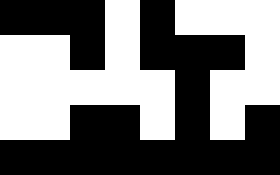[["black", "black", "black", "white", "black", "white", "white", "white"], ["white", "white", "black", "white", "black", "black", "black", "white"], ["white", "white", "white", "white", "white", "black", "white", "white"], ["white", "white", "black", "black", "white", "black", "white", "black"], ["black", "black", "black", "black", "black", "black", "black", "black"]]